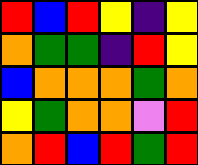[["red", "blue", "red", "yellow", "indigo", "yellow"], ["orange", "green", "green", "indigo", "red", "yellow"], ["blue", "orange", "orange", "orange", "green", "orange"], ["yellow", "green", "orange", "orange", "violet", "red"], ["orange", "red", "blue", "red", "green", "red"]]